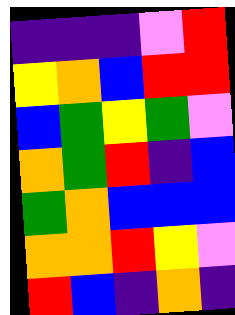[["indigo", "indigo", "indigo", "violet", "red"], ["yellow", "orange", "blue", "red", "red"], ["blue", "green", "yellow", "green", "violet"], ["orange", "green", "red", "indigo", "blue"], ["green", "orange", "blue", "blue", "blue"], ["orange", "orange", "red", "yellow", "violet"], ["red", "blue", "indigo", "orange", "indigo"]]